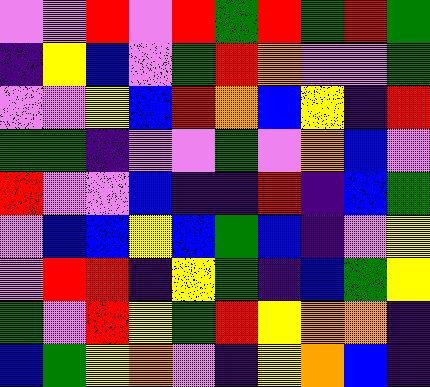[["violet", "violet", "red", "violet", "red", "green", "red", "green", "red", "green"], ["indigo", "yellow", "blue", "violet", "green", "red", "orange", "violet", "violet", "green"], ["violet", "violet", "yellow", "blue", "red", "orange", "blue", "yellow", "indigo", "red"], ["green", "green", "indigo", "violet", "violet", "green", "violet", "orange", "blue", "violet"], ["red", "violet", "violet", "blue", "indigo", "indigo", "red", "indigo", "blue", "green"], ["violet", "blue", "blue", "yellow", "blue", "green", "blue", "indigo", "violet", "yellow"], ["violet", "red", "red", "indigo", "yellow", "green", "indigo", "blue", "green", "yellow"], ["green", "violet", "red", "yellow", "green", "red", "yellow", "orange", "orange", "indigo"], ["blue", "green", "yellow", "orange", "violet", "indigo", "yellow", "orange", "blue", "indigo"]]